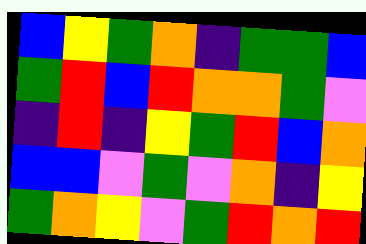[["blue", "yellow", "green", "orange", "indigo", "green", "green", "blue"], ["green", "red", "blue", "red", "orange", "orange", "green", "violet"], ["indigo", "red", "indigo", "yellow", "green", "red", "blue", "orange"], ["blue", "blue", "violet", "green", "violet", "orange", "indigo", "yellow"], ["green", "orange", "yellow", "violet", "green", "red", "orange", "red"]]